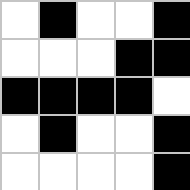[["white", "black", "white", "white", "black"], ["white", "white", "white", "black", "black"], ["black", "black", "black", "black", "white"], ["white", "black", "white", "white", "black"], ["white", "white", "white", "white", "black"]]